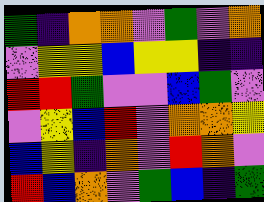[["green", "indigo", "orange", "orange", "violet", "green", "violet", "orange"], ["violet", "yellow", "yellow", "blue", "yellow", "yellow", "indigo", "indigo"], ["red", "red", "green", "violet", "violet", "blue", "green", "violet"], ["violet", "yellow", "blue", "red", "violet", "orange", "orange", "yellow"], ["blue", "yellow", "indigo", "orange", "violet", "red", "orange", "violet"], ["red", "blue", "orange", "violet", "green", "blue", "indigo", "green"]]